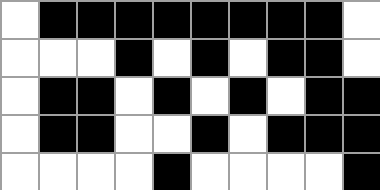[["white", "black", "black", "black", "black", "black", "black", "black", "black", "white"], ["white", "white", "white", "black", "white", "black", "white", "black", "black", "white"], ["white", "black", "black", "white", "black", "white", "black", "white", "black", "black"], ["white", "black", "black", "white", "white", "black", "white", "black", "black", "black"], ["white", "white", "white", "white", "black", "white", "white", "white", "white", "black"]]